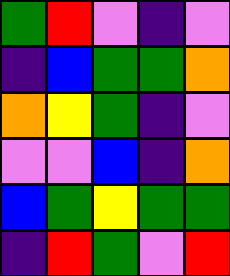[["green", "red", "violet", "indigo", "violet"], ["indigo", "blue", "green", "green", "orange"], ["orange", "yellow", "green", "indigo", "violet"], ["violet", "violet", "blue", "indigo", "orange"], ["blue", "green", "yellow", "green", "green"], ["indigo", "red", "green", "violet", "red"]]